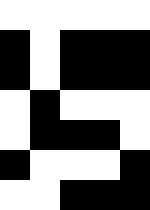[["white", "white", "white", "white", "white"], ["black", "white", "black", "black", "black"], ["black", "white", "black", "black", "black"], ["white", "black", "white", "white", "white"], ["white", "black", "black", "black", "white"], ["black", "white", "white", "white", "black"], ["white", "white", "black", "black", "black"]]